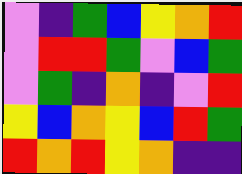[["violet", "indigo", "green", "blue", "yellow", "orange", "red"], ["violet", "red", "red", "green", "violet", "blue", "green"], ["violet", "green", "indigo", "orange", "indigo", "violet", "red"], ["yellow", "blue", "orange", "yellow", "blue", "red", "green"], ["red", "orange", "red", "yellow", "orange", "indigo", "indigo"]]